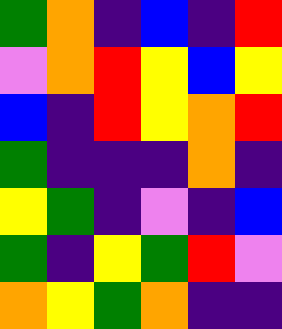[["green", "orange", "indigo", "blue", "indigo", "red"], ["violet", "orange", "red", "yellow", "blue", "yellow"], ["blue", "indigo", "red", "yellow", "orange", "red"], ["green", "indigo", "indigo", "indigo", "orange", "indigo"], ["yellow", "green", "indigo", "violet", "indigo", "blue"], ["green", "indigo", "yellow", "green", "red", "violet"], ["orange", "yellow", "green", "orange", "indigo", "indigo"]]